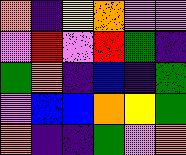[["orange", "indigo", "yellow", "orange", "violet", "violet"], ["violet", "red", "violet", "red", "green", "indigo"], ["green", "orange", "indigo", "blue", "indigo", "green"], ["violet", "blue", "blue", "orange", "yellow", "green"], ["orange", "indigo", "indigo", "green", "violet", "orange"]]